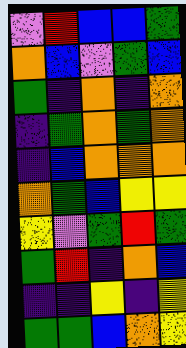[["violet", "red", "blue", "blue", "green"], ["orange", "blue", "violet", "green", "blue"], ["green", "indigo", "orange", "indigo", "orange"], ["indigo", "green", "orange", "green", "orange"], ["indigo", "blue", "orange", "orange", "orange"], ["orange", "green", "blue", "yellow", "yellow"], ["yellow", "violet", "green", "red", "green"], ["green", "red", "indigo", "orange", "blue"], ["indigo", "indigo", "yellow", "indigo", "yellow"], ["green", "green", "blue", "orange", "yellow"]]